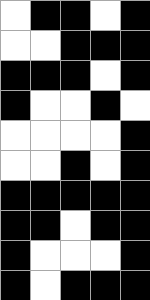[["white", "black", "black", "white", "black"], ["white", "white", "black", "black", "black"], ["black", "black", "black", "white", "black"], ["black", "white", "white", "black", "white"], ["white", "white", "white", "white", "black"], ["white", "white", "black", "white", "black"], ["black", "black", "black", "black", "black"], ["black", "black", "white", "black", "black"], ["black", "white", "white", "white", "black"], ["black", "white", "black", "black", "black"]]